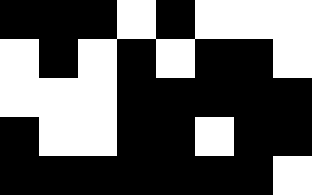[["black", "black", "black", "white", "black", "white", "white", "white"], ["white", "black", "white", "black", "white", "black", "black", "white"], ["white", "white", "white", "black", "black", "black", "black", "black"], ["black", "white", "white", "black", "black", "white", "black", "black"], ["black", "black", "black", "black", "black", "black", "black", "white"]]